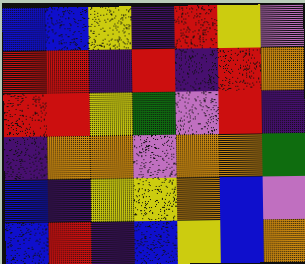[["blue", "blue", "yellow", "indigo", "red", "yellow", "violet"], ["red", "red", "indigo", "red", "indigo", "red", "orange"], ["red", "red", "yellow", "green", "violet", "red", "indigo"], ["indigo", "orange", "orange", "violet", "orange", "orange", "green"], ["blue", "indigo", "yellow", "yellow", "orange", "blue", "violet"], ["blue", "red", "indigo", "blue", "yellow", "blue", "orange"]]